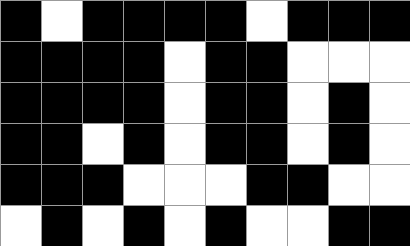[["black", "white", "black", "black", "black", "black", "white", "black", "black", "black"], ["black", "black", "black", "black", "white", "black", "black", "white", "white", "white"], ["black", "black", "black", "black", "white", "black", "black", "white", "black", "white"], ["black", "black", "white", "black", "white", "black", "black", "white", "black", "white"], ["black", "black", "black", "white", "white", "white", "black", "black", "white", "white"], ["white", "black", "white", "black", "white", "black", "white", "white", "black", "black"]]